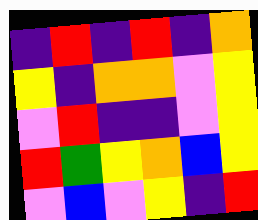[["indigo", "red", "indigo", "red", "indigo", "orange"], ["yellow", "indigo", "orange", "orange", "violet", "yellow"], ["violet", "red", "indigo", "indigo", "violet", "yellow"], ["red", "green", "yellow", "orange", "blue", "yellow"], ["violet", "blue", "violet", "yellow", "indigo", "red"]]